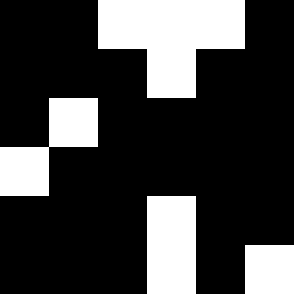[["black", "black", "white", "white", "white", "black"], ["black", "black", "black", "white", "black", "black"], ["black", "white", "black", "black", "black", "black"], ["white", "black", "black", "black", "black", "black"], ["black", "black", "black", "white", "black", "black"], ["black", "black", "black", "white", "black", "white"]]